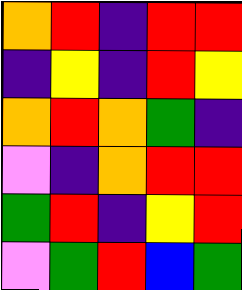[["orange", "red", "indigo", "red", "red"], ["indigo", "yellow", "indigo", "red", "yellow"], ["orange", "red", "orange", "green", "indigo"], ["violet", "indigo", "orange", "red", "red"], ["green", "red", "indigo", "yellow", "red"], ["violet", "green", "red", "blue", "green"]]